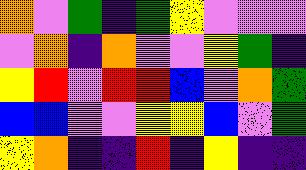[["orange", "violet", "green", "indigo", "green", "yellow", "violet", "violet", "violet"], ["violet", "orange", "indigo", "orange", "violet", "violet", "yellow", "green", "indigo"], ["yellow", "red", "violet", "red", "red", "blue", "violet", "orange", "green"], ["blue", "blue", "violet", "violet", "yellow", "yellow", "blue", "violet", "green"], ["yellow", "orange", "indigo", "indigo", "red", "indigo", "yellow", "indigo", "indigo"]]